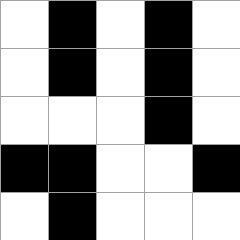[["white", "black", "white", "black", "white"], ["white", "black", "white", "black", "white"], ["white", "white", "white", "black", "white"], ["black", "black", "white", "white", "black"], ["white", "black", "white", "white", "white"]]